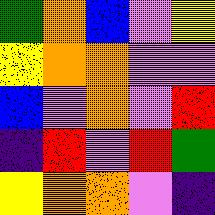[["green", "orange", "blue", "violet", "yellow"], ["yellow", "orange", "orange", "violet", "violet"], ["blue", "violet", "orange", "violet", "red"], ["indigo", "red", "violet", "red", "green"], ["yellow", "orange", "orange", "violet", "indigo"]]